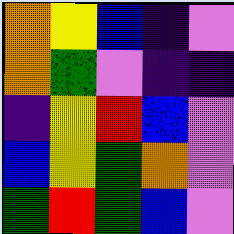[["orange", "yellow", "blue", "indigo", "violet"], ["orange", "green", "violet", "indigo", "indigo"], ["indigo", "yellow", "red", "blue", "violet"], ["blue", "yellow", "green", "orange", "violet"], ["green", "red", "green", "blue", "violet"]]